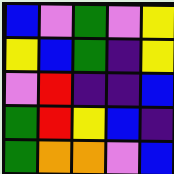[["blue", "violet", "green", "violet", "yellow"], ["yellow", "blue", "green", "indigo", "yellow"], ["violet", "red", "indigo", "indigo", "blue"], ["green", "red", "yellow", "blue", "indigo"], ["green", "orange", "orange", "violet", "blue"]]